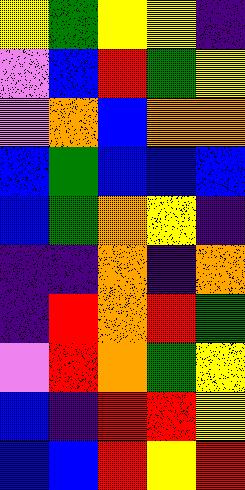[["yellow", "green", "yellow", "yellow", "indigo"], ["violet", "blue", "red", "green", "yellow"], ["violet", "orange", "blue", "orange", "orange"], ["blue", "green", "blue", "blue", "blue"], ["blue", "green", "orange", "yellow", "indigo"], ["indigo", "indigo", "orange", "indigo", "orange"], ["indigo", "red", "orange", "red", "green"], ["violet", "red", "orange", "green", "yellow"], ["blue", "indigo", "red", "red", "yellow"], ["blue", "blue", "red", "yellow", "red"]]